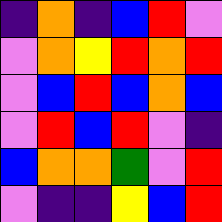[["indigo", "orange", "indigo", "blue", "red", "violet"], ["violet", "orange", "yellow", "red", "orange", "red"], ["violet", "blue", "red", "blue", "orange", "blue"], ["violet", "red", "blue", "red", "violet", "indigo"], ["blue", "orange", "orange", "green", "violet", "red"], ["violet", "indigo", "indigo", "yellow", "blue", "red"]]